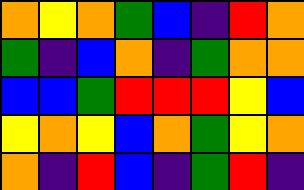[["orange", "yellow", "orange", "green", "blue", "indigo", "red", "orange"], ["green", "indigo", "blue", "orange", "indigo", "green", "orange", "orange"], ["blue", "blue", "green", "red", "red", "red", "yellow", "blue"], ["yellow", "orange", "yellow", "blue", "orange", "green", "yellow", "orange"], ["orange", "indigo", "red", "blue", "indigo", "green", "red", "indigo"]]